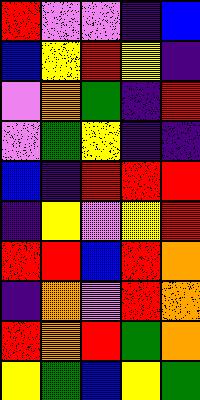[["red", "violet", "violet", "indigo", "blue"], ["blue", "yellow", "red", "yellow", "indigo"], ["violet", "orange", "green", "indigo", "red"], ["violet", "green", "yellow", "indigo", "indigo"], ["blue", "indigo", "red", "red", "red"], ["indigo", "yellow", "violet", "yellow", "red"], ["red", "red", "blue", "red", "orange"], ["indigo", "orange", "violet", "red", "orange"], ["red", "orange", "red", "green", "orange"], ["yellow", "green", "blue", "yellow", "green"]]